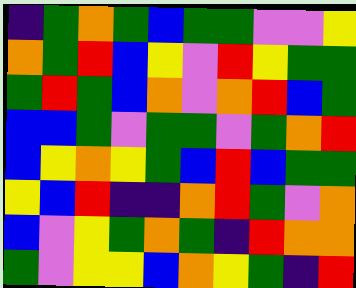[["indigo", "green", "orange", "green", "blue", "green", "green", "violet", "violet", "yellow"], ["orange", "green", "red", "blue", "yellow", "violet", "red", "yellow", "green", "green"], ["green", "red", "green", "blue", "orange", "violet", "orange", "red", "blue", "green"], ["blue", "blue", "green", "violet", "green", "green", "violet", "green", "orange", "red"], ["blue", "yellow", "orange", "yellow", "green", "blue", "red", "blue", "green", "green"], ["yellow", "blue", "red", "indigo", "indigo", "orange", "red", "green", "violet", "orange"], ["blue", "violet", "yellow", "green", "orange", "green", "indigo", "red", "orange", "orange"], ["green", "violet", "yellow", "yellow", "blue", "orange", "yellow", "green", "indigo", "red"]]